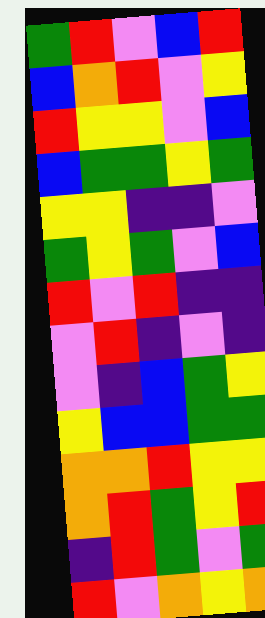[["green", "red", "violet", "blue", "red"], ["blue", "orange", "red", "violet", "yellow"], ["red", "yellow", "yellow", "violet", "blue"], ["blue", "green", "green", "yellow", "green"], ["yellow", "yellow", "indigo", "indigo", "violet"], ["green", "yellow", "green", "violet", "blue"], ["red", "violet", "red", "indigo", "indigo"], ["violet", "red", "indigo", "violet", "indigo"], ["violet", "indigo", "blue", "green", "yellow"], ["yellow", "blue", "blue", "green", "green"], ["orange", "orange", "red", "yellow", "yellow"], ["orange", "red", "green", "yellow", "red"], ["indigo", "red", "green", "violet", "green"], ["red", "violet", "orange", "yellow", "orange"]]